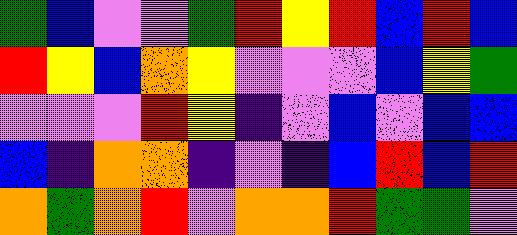[["green", "blue", "violet", "violet", "green", "red", "yellow", "red", "blue", "red", "blue"], ["red", "yellow", "blue", "orange", "yellow", "violet", "violet", "violet", "blue", "yellow", "green"], ["violet", "violet", "violet", "red", "yellow", "indigo", "violet", "blue", "violet", "blue", "blue"], ["blue", "indigo", "orange", "orange", "indigo", "violet", "indigo", "blue", "red", "blue", "red"], ["orange", "green", "orange", "red", "violet", "orange", "orange", "red", "green", "green", "violet"]]